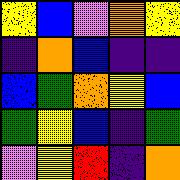[["yellow", "blue", "violet", "orange", "yellow"], ["indigo", "orange", "blue", "indigo", "indigo"], ["blue", "green", "orange", "yellow", "blue"], ["green", "yellow", "blue", "indigo", "green"], ["violet", "yellow", "red", "indigo", "orange"]]